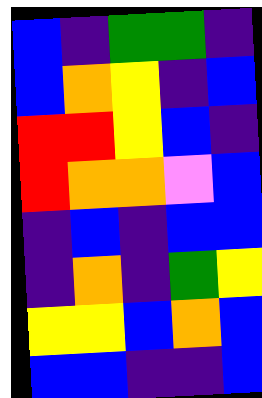[["blue", "indigo", "green", "green", "indigo"], ["blue", "orange", "yellow", "indigo", "blue"], ["red", "red", "yellow", "blue", "indigo"], ["red", "orange", "orange", "violet", "blue"], ["indigo", "blue", "indigo", "blue", "blue"], ["indigo", "orange", "indigo", "green", "yellow"], ["yellow", "yellow", "blue", "orange", "blue"], ["blue", "blue", "indigo", "indigo", "blue"]]